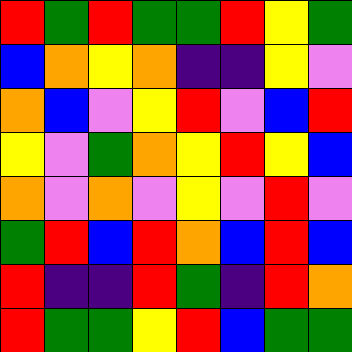[["red", "green", "red", "green", "green", "red", "yellow", "green"], ["blue", "orange", "yellow", "orange", "indigo", "indigo", "yellow", "violet"], ["orange", "blue", "violet", "yellow", "red", "violet", "blue", "red"], ["yellow", "violet", "green", "orange", "yellow", "red", "yellow", "blue"], ["orange", "violet", "orange", "violet", "yellow", "violet", "red", "violet"], ["green", "red", "blue", "red", "orange", "blue", "red", "blue"], ["red", "indigo", "indigo", "red", "green", "indigo", "red", "orange"], ["red", "green", "green", "yellow", "red", "blue", "green", "green"]]